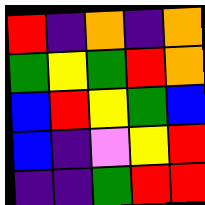[["red", "indigo", "orange", "indigo", "orange"], ["green", "yellow", "green", "red", "orange"], ["blue", "red", "yellow", "green", "blue"], ["blue", "indigo", "violet", "yellow", "red"], ["indigo", "indigo", "green", "red", "red"]]